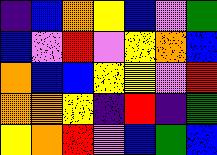[["indigo", "blue", "orange", "yellow", "blue", "violet", "green"], ["blue", "violet", "red", "violet", "yellow", "orange", "blue"], ["orange", "blue", "blue", "yellow", "yellow", "violet", "red"], ["orange", "orange", "yellow", "indigo", "red", "indigo", "green"], ["yellow", "orange", "red", "violet", "blue", "green", "blue"]]